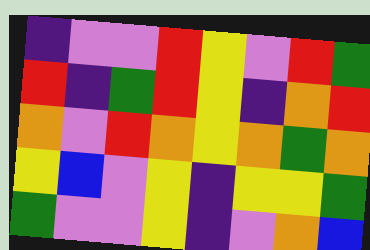[["indigo", "violet", "violet", "red", "yellow", "violet", "red", "green"], ["red", "indigo", "green", "red", "yellow", "indigo", "orange", "red"], ["orange", "violet", "red", "orange", "yellow", "orange", "green", "orange"], ["yellow", "blue", "violet", "yellow", "indigo", "yellow", "yellow", "green"], ["green", "violet", "violet", "yellow", "indigo", "violet", "orange", "blue"]]